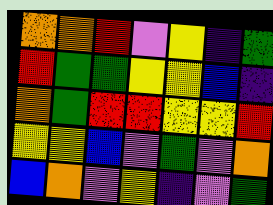[["orange", "orange", "red", "violet", "yellow", "indigo", "green"], ["red", "green", "green", "yellow", "yellow", "blue", "indigo"], ["orange", "green", "red", "red", "yellow", "yellow", "red"], ["yellow", "yellow", "blue", "violet", "green", "violet", "orange"], ["blue", "orange", "violet", "yellow", "indigo", "violet", "green"]]